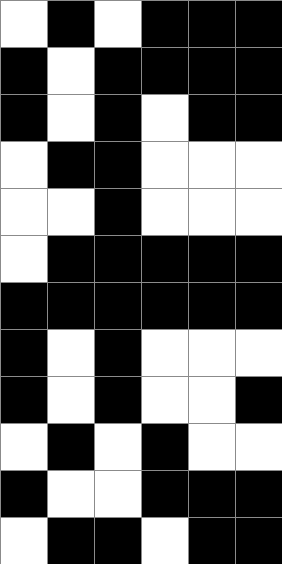[["white", "black", "white", "black", "black", "black"], ["black", "white", "black", "black", "black", "black"], ["black", "white", "black", "white", "black", "black"], ["white", "black", "black", "white", "white", "white"], ["white", "white", "black", "white", "white", "white"], ["white", "black", "black", "black", "black", "black"], ["black", "black", "black", "black", "black", "black"], ["black", "white", "black", "white", "white", "white"], ["black", "white", "black", "white", "white", "black"], ["white", "black", "white", "black", "white", "white"], ["black", "white", "white", "black", "black", "black"], ["white", "black", "black", "white", "black", "black"]]